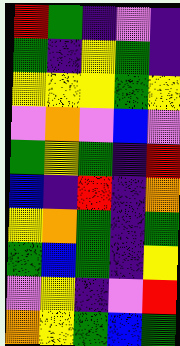[["red", "green", "indigo", "violet", "indigo"], ["green", "indigo", "yellow", "green", "indigo"], ["yellow", "yellow", "yellow", "green", "yellow"], ["violet", "orange", "violet", "blue", "violet"], ["green", "yellow", "green", "indigo", "red"], ["blue", "indigo", "red", "indigo", "orange"], ["yellow", "orange", "green", "indigo", "green"], ["green", "blue", "green", "indigo", "yellow"], ["violet", "yellow", "indigo", "violet", "red"], ["orange", "yellow", "green", "blue", "green"]]